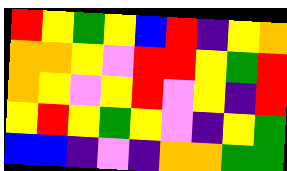[["red", "yellow", "green", "yellow", "blue", "red", "indigo", "yellow", "orange"], ["orange", "orange", "yellow", "violet", "red", "red", "yellow", "green", "red"], ["orange", "yellow", "violet", "yellow", "red", "violet", "yellow", "indigo", "red"], ["yellow", "red", "yellow", "green", "yellow", "violet", "indigo", "yellow", "green"], ["blue", "blue", "indigo", "violet", "indigo", "orange", "orange", "green", "green"]]